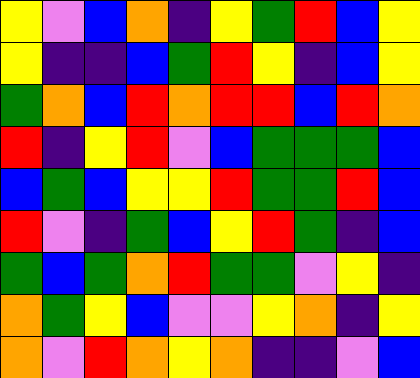[["yellow", "violet", "blue", "orange", "indigo", "yellow", "green", "red", "blue", "yellow"], ["yellow", "indigo", "indigo", "blue", "green", "red", "yellow", "indigo", "blue", "yellow"], ["green", "orange", "blue", "red", "orange", "red", "red", "blue", "red", "orange"], ["red", "indigo", "yellow", "red", "violet", "blue", "green", "green", "green", "blue"], ["blue", "green", "blue", "yellow", "yellow", "red", "green", "green", "red", "blue"], ["red", "violet", "indigo", "green", "blue", "yellow", "red", "green", "indigo", "blue"], ["green", "blue", "green", "orange", "red", "green", "green", "violet", "yellow", "indigo"], ["orange", "green", "yellow", "blue", "violet", "violet", "yellow", "orange", "indigo", "yellow"], ["orange", "violet", "red", "orange", "yellow", "orange", "indigo", "indigo", "violet", "blue"]]